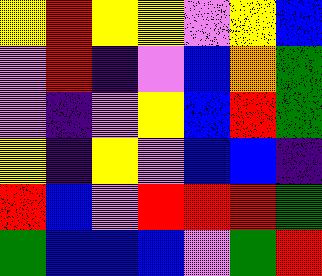[["yellow", "red", "yellow", "yellow", "violet", "yellow", "blue"], ["violet", "red", "indigo", "violet", "blue", "orange", "green"], ["violet", "indigo", "violet", "yellow", "blue", "red", "green"], ["yellow", "indigo", "yellow", "violet", "blue", "blue", "indigo"], ["red", "blue", "violet", "red", "red", "red", "green"], ["green", "blue", "blue", "blue", "violet", "green", "red"]]